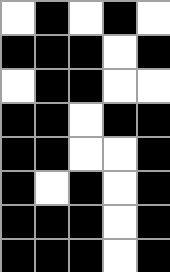[["white", "black", "white", "black", "white"], ["black", "black", "black", "white", "black"], ["white", "black", "black", "white", "white"], ["black", "black", "white", "black", "black"], ["black", "black", "white", "white", "black"], ["black", "white", "black", "white", "black"], ["black", "black", "black", "white", "black"], ["black", "black", "black", "white", "black"]]